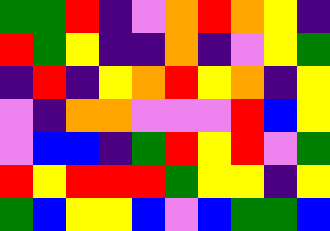[["green", "green", "red", "indigo", "violet", "orange", "red", "orange", "yellow", "indigo"], ["red", "green", "yellow", "indigo", "indigo", "orange", "indigo", "violet", "yellow", "green"], ["indigo", "red", "indigo", "yellow", "orange", "red", "yellow", "orange", "indigo", "yellow"], ["violet", "indigo", "orange", "orange", "violet", "violet", "violet", "red", "blue", "yellow"], ["violet", "blue", "blue", "indigo", "green", "red", "yellow", "red", "violet", "green"], ["red", "yellow", "red", "red", "red", "green", "yellow", "yellow", "indigo", "yellow"], ["green", "blue", "yellow", "yellow", "blue", "violet", "blue", "green", "green", "blue"]]